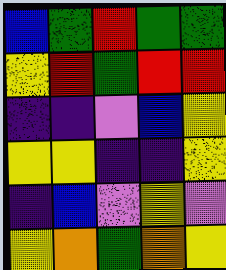[["blue", "green", "red", "green", "green"], ["yellow", "red", "green", "red", "red"], ["indigo", "indigo", "violet", "blue", "yellow"], ["yellow", "yellow", "indigo", "indigo", "yellow"], ["indigo", "blue", "violet", "yellow", "violet"], ["yellow", "orange", "green", "orange", "yellow"]]